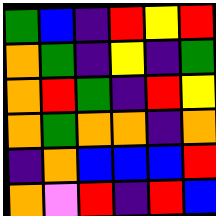[["green", "blue", "indigo", "red", "yellow", "red"], ["orange", "green", "indigo", "yellow", "indigo", "green"], ["orange", "red", "green", "indigo", "red", "yellow"], ["orange", "green", "orange", "orange", "indigo", "orange"], ["indigo", "orange", "blue", "blue", "blue", "red"], ["orange", "violet", "red", "indigo", "red", "blue"]]